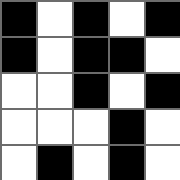[["black", "white", "black", "white", "black"], ["black", "white", "black", "black", "white"], ["white", "white", "black", "white", "black"], ["white", "white", "white", "black", "white"], ["white", "black", "white", "black", "white"]]